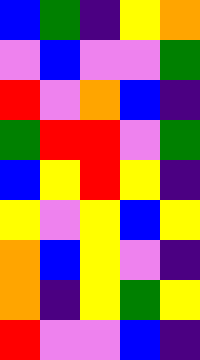[["blue", "green", "indigo", "yellow", "orange"], ["violet", "blue", "violet", "violet", "green"], ["red", "violet", "orange", "blue", "indigo"], ["green", "red", "red", "violet", "green"], ["blue", "yellow", "red", "yellow", "indigo"], ["yellow", "violet", "yellow", "blue", "yellow"], ["orange", "blue", "yellow", "violet", "indigo"], ["orange", "indigo", "yellow", "green", "yellow"], ["red", "violet", "violet", "blue", "indigo"]]